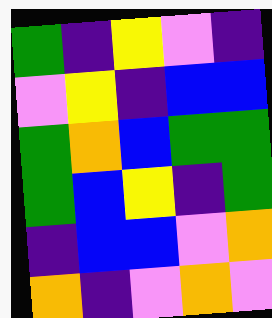[["green", "indigo", "yellow", "violet", "indigo"], ["violet", "yellow", "indigo", "blue", "blue"], ["green", "orange", "blue", "green", "green"], ["green", "blue", "yellow", "indigo", "green"], ["indigo", "blue", "blue", "violet", "orange"], ["orange", "indigo", "violet", "orange", "violet"]]